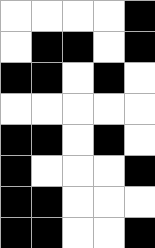[["white", "white", "white", "white", "black"], ["white", "black", "black", "white", "black"], ["black", "black", "white", "black", "white"], ["white", "white", "white", "white", "white"], ["black", "black", "white", "black", "white"], ["black", "white", "white", "white", "black"], ["black", "black", "white", "white", "white"], ["black", "black", "white", "white", "black"]]